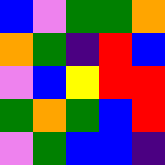[["blue", "violet", "green", "green", "orange"], ["orange", "green", "indigo", "red", "blue"], ["violet", "blue", "yellow", "red", "red"], ["green", "orange", "green", "blue", "red"], ["violet", "green", "blue", "blue", "indigo"]]